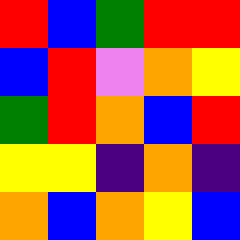[["red", "blue", "green", "red", "red"], ["blue", "red", "violet", "orange", "yellow"], ["green", "red", "orange", "blue", "red"], ["yellow", "yellow", "indigo", "orange", "indigo"], ["orange", "blue", "orange", "yellow", "blue"]]